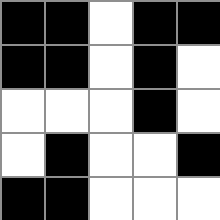[["black", "black", "white", "black", "black"], ["black", "black", "white", "black", "white"], ["white", "white", "white", "black", "white"], ["white", "black", "white", "white", "black"], ["black", "black", "white", "white", "white"]]